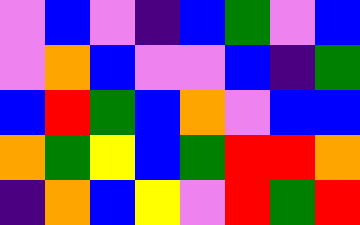[["violet", "blue", "violet", "indigo", "blue", "green", "violet", "blue"], ["violet", "orange", "blue", "violet", "violet", "blue", "indigo", "green"], ["blue", "red", "green", "blue", "orange", "violet", "blue", "blue"], ["orange", "green", "yellow", "blue", "green", "red", "red", "orange"], ["indigo", "orange", "blue", "yellow", "violet", "red", "green", "red"]]